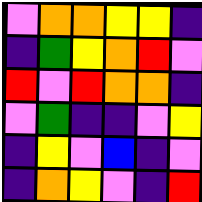[["violet", "orange", "orange", "yellow", "yellow", "indigo"], ["indigo", "green", "yellow", "orange", "red", "violet"], ["red", "violet", "red", "orange", "orange", "indigo"], ["violet", "green", "indigo", "indigo", "violet", "yellow"], ["indigo", "yellow", "violet", "blue", "indigo", "violet"], ["indigo", "orange", "yellow", "violet", "indigo", "red"]]